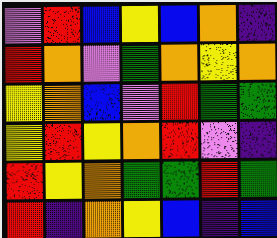[["violet", "red", "blue", "yellow", "blue", "orange", "indigo"], ["red", "orange", "violet", "green", "orange", "yellow", "orange"], ["yellow", "orange", "blue", "violet", "red", "green", "green"], ["yellow", "red", "yellow", "orange", "red", "violet", "indigo"], ["red", "yellow", "orange", "green", "green", "red", "green"], ["red", "indigo", "orange", "yellow", "blue", "indigo", "blue"]]